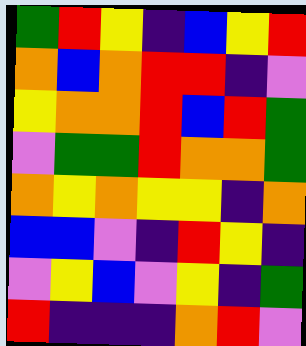[["green", "red", "yellow", "indigo", "blue", "yellow", "red"], ["orange", "blue", "orange", "red", "red", "indigo", "violet"], ["yellow", "orange", "orange", "red", "blue", "red", "green"], ["violet", "green", "green", "red", "orange", "orange", "green"], ["orange", "yellow", "orange", "yellow", "yellow", "indigo", "orange"], ["blue", "blue", "violet", "indigo", "red", "yellow", "indigo"], ["violet", "yellow", "blue", "violet", "yellow", "indigo", "green"], ["red", "indigo", "indigo", "indigo", "orange", "red", "violet"]]